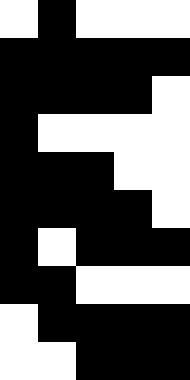[["white", "black", "white", "white", "white"], ["black", "black", "black", "black", "black"], ["black", "black", "black", "black", "white"], ["black", "white", "white", "white", "white"], ["black", "black", "black", "white", "white"], ["black", "black", "black", "black", "white"], ["black", "white", "black", "black", "black"], ["black", "black", "white", "white", "white"], ["white", "black", "black", "black", "black"], ["white", "white", "black", "black", "black"]]